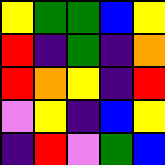[["yellow", "green", "green", "blue", "yellow"], ["red", "indigo", "green", "indigo", "orange"], ["red", "orange", "yellow", "indigo", "red"], ["violet", "yellow", "indigo", "blue", "yellow"], ["indigo", "red", "violet", "green", "blue"]]